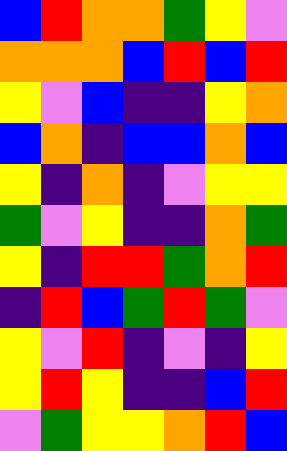[["blue", "red", "orange", "orange", "green", "yellow", "violet"], ["orange", "orange", "orange", "blue", "red", "blue", "red"], ["yellow", "violet", "blue", "indigo", "indigo", "yellow", "orange"], ["blue", "orange", "indigo", "blue", "blue", "orange", "blue"], ["yellow", "indigo", "orange", "indigo", "violet", "yellow", "yellow"], ["green", "violet", "yellow", "indigo", "indigo", "orange", "green"], ["yellow", "indigo", "red", "red", "green", "orange", "red"], ["indigo", "red", "blue", "green", "red", "green", "violet"], ["yellow", "violet", "red", "indigo", "violet", "indigo", "yellow"], ["yellow", "red", "yellow", "indigo", "indigo", "blue", "red"], ["violet", "green", "yellow", "yellow", "orange", "red", "blue"]]